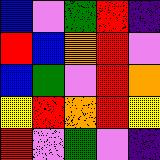[["blue", "violet", "green", "red", "indigo"], ["red", "blue", "orange", "red", "violet"], ["blue", "green", "violet", "red", "orange"], ["yellow", "red", "orange", "red", "yellow"], ["red", "violet", "green", "violet", "indigo"]]